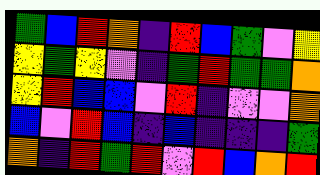[["green", "blue", "red", "orange", "indigo", "red", "blue", "green", "violet", "yellow"], ["yellow", "green", "yellow", "violet", "indigo", "green", "red", "green", "green", "orange"], ["yellow", "red", "blue", "blue", "violet", "red", "indigo", "violet", "violet", "orange"], ["blue", "violet", "red", "blue", "indigo", "blue", "indigo", "indigo", "indigo", "green"], ["orange", "indigo", "red", "green", "red", "violet", "red", "blue", "orange", "red"]]